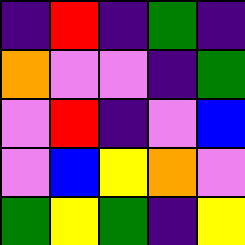[["indigo", "red", "indigo", "green", "indigo"], ["orange", "violet", "violet", "indigo", "green"], ["violet", "red", "indigo", "violet", "blue"], ["violet", "blue", "yellow", "orange", "violet"], ["green", "yellow", "green", "indigo", "yellow"]]